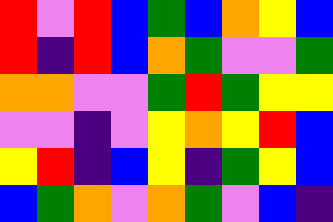[["red", "violet", "red", "blue", "green", "blue", "orange", "yellow", "blue"], ["red", "indigo", "red", "blue", "orange", "green", "violet", "violet", "green"], ["orange", "orange", "violet", "violet", "green", "red", "green", "yellow", "yellow"], ["violet", "violet", "indigo", "violet", "yellow", "orange", "yellow", "red", "blue"], ["yellow", "red", "indigo", "blue", "yellow", "indigo", "green", "yellow", "blue"], ["blue", "green", "orange", "violet", "orange", "green", "violet", "blue", "indigo"]]